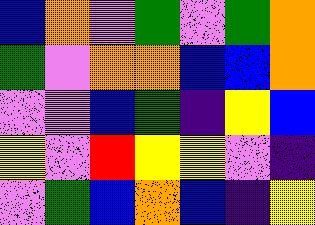[["blue", "orange", "violet", "green", "violet", "green", "orange"], ["green", "violet", "orange", "orange", "blue", "blue", "orange"], ["violet", "violet", "blue", "green", "indigo", "yellow", "blue"], ["yellow", "violet", "red", "yellow", "yellow", "violet", "indigo"], ["violet", "green", "blue", "orange", "blue", "indigo", "yellow"]]